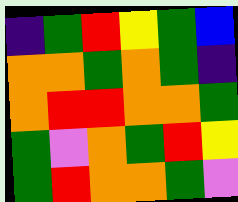[["indigo", "green", "red", "yellow", "green", "blue"], ["orange", "orange", "green", "orange", "green", "indigo"], ["orange", "red", "red", "orange", "orange", "green"], ["green", "violet", "orange", "green", "red", "yellow"], ["green", "red", "orange", "orange", "green", "violet"]]